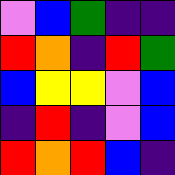[["violet", "blue", "green", "indigo", "indigo"], ["red", "orange", "indigo", "red", "green"], ["blue", "yellow", "yellow", "violet", "blue"], ["indigo", "red", "indigo", "violet", "blue"], ["red", "orange", "red", "blue", "indigo"]]